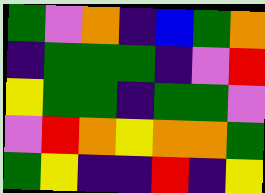[["green", "violet", "orange", "indigo", "blue", "green", "orange"], ["indigo", "green", "green", "green", "indigo", "violet", "red"], ["yellow", "green", "green", "indigo", "green", "green", "violet"], ["violet", "red", "orange", "yellow", "orange", "orange", "green"], ["green", "yellow", "indigo", "indigo", "red", "indigo", "yellow"]]